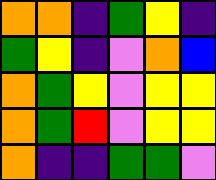[["orange", "orange", "indigo", "green", "yellow", "indigo"], ["green", "yellow", "indigo", "violet", "orange", "blue"], ["orange", "green", "yellow", "violet", "yellow", "yellow"], ["orange", "green", "red", "violet", "yellow", "yellow"], ["orange", "indigo", "indigo", "green", "green", "violet"]]